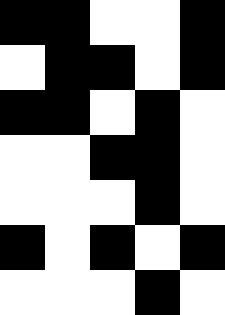[["black", "black", "white", "white", "black"], ["white", "black", "black", "white", "black"], ["black", "black", "white", "black", "white"], ["white", "white", "black", "black", "white"], ["white", "white", "white", "black", "white"], ["black", "white", "black", "white", "black"], ["white", "white", "white", "black", "white"]]